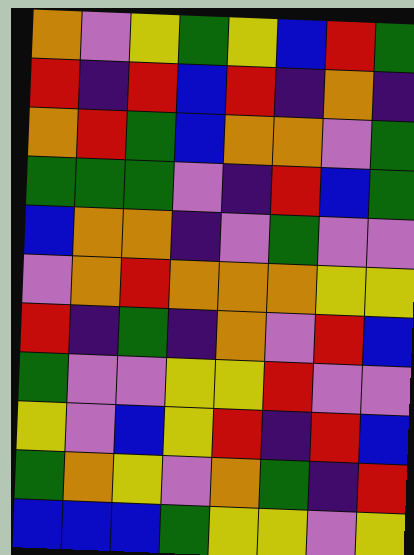[["orange", "violet", "yellow", "green", "yellow", "blue", "red", "green"], ["red", "indigo", "red", "blue", "red", "indigo", "orange", "indigo"], ["orange", "red", "green", "blue", "orange", "orange", "violet", "green"], ["green", "green", "green", "violet", "indigo", "red", "blue", "green"], ["blue", "orange", "orange", "indigo", "violet", "green", "violet", "violet"], ["violet", "orange", "red", "orange", "orange", "orange", "yellow", "yellow"], ["red", "indigo", "green", "indigo", "orange", "violet", "red", "blue"], ["green", "violet", "violet", "yellow", "yellow", "red", "violet", "violet"], ["yellow", "violet", "blue", "yellow", "red", "indigo", "red", "blue"], ["green", "orange", "yellow", "violet", "orange", "green", "indigo", "red"], ["blue", "blue", "blue", "green", "yellow", "yellow", "violet", "yellow"]]